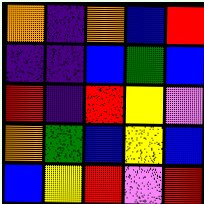[["orange", "indigo", "orange", "blue", "red"], ["indigo", "indigo", "blue", "green", "blue"], ["red", "indigo", "red", "yellow", "violet"], ["orange", "green", "blue", "yellow", "blue"], ["blue", "yellow", "red", "violet", "red"]]